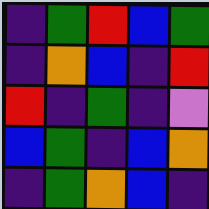[["indigo", "green", "red", "blue", "green"], ["indigo", "orange", "blue", "indigo", "red"], ["red", "indigo", "green", "indigo", "violet"], ["blue", "green", "indigo", "blue", "orange"], ["indigo", "green", "orange", "blue", "indigo"]]